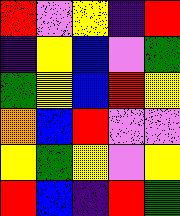[["red", "violet", "yellow", "indigo", "red"], ["indigo", "yellow", "blue", "violet", "green"], ["green", "yellow", "blue", "red", "yellow"], ["orange", "blue", "red", "violet", "violet"], ["yellow", "green", "yellow", "violet", "yellow"], ["red", "blue", "indigo", "red", "green"]]